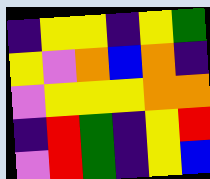[["indigo", "yellow", "yellow", "indigo", "yellow", "green"], ["yellow", "violet", "orange", "blue", "orange", "indigo"], ["violet", "yellow", "yellow", "yellow", "orange", "orange"], ["indigo", "red", "green", "indigo", "yellow", "red"], ["violet", "red", "green", "indigo", "yellow", "blue"]]